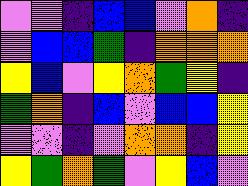[["violet", "violet", "indigo", "blue", "blue", "violet", "orange", "indigo"], ["violet", "blue", "blue", "green", "indigo", "orange", "orange", "orange"], ["yellow", "blue", "violet", "yellow", "orange", "green", "yellow", "indigo"], ["green", "orange", "indigo", "blue", "violet", "blue", "blue", "yellow"], ["violet", "violet", "indigo", "violet", "orange", "orange", "indigo", "yellow"], ["yellow", "green", "orange", "green", "violet", "yellow", "blue", "violet"]]